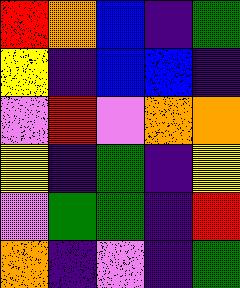[["red", "orange", "blue", "indigo", "green"], ["yellow", "indigo", "blue", "blue", "indigo"], ["violet", "red", "violet", "orange", "orange"], ["yellow", "indigo", "green", "indigo", "yellow"], ["violet", "green", "green", "indigo", "red"], ["orange", "indigo", "violet", "indigo", "green"]]